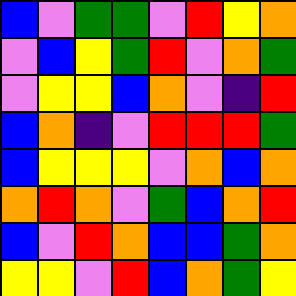[["blue", "violet", "green", "green", "violet", "red", "yellow", "orange"], ["violet", "blue", "yellow", "green", "red", "violet", "orange", "green"], ["violet", "yellow", "yellow", "blue", "orange", "violet", "indigo", "red"], ["blue", "orange", "indigo", "violet", "red", "red", "red", "green"], ["blue", "yellow", "yellow", "yellow", "violet", "orange", "blue", "orange"], ["orange", "red", "orange", "violet", "green", "blue", "orange", "red"], ["blue", "violet", "red", "orange", "blue", "blue", "green", "orange"], ["yellow", "yellow", "violet", "red", "blue", "orange", "green", "yellow"]]